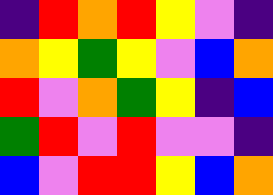[["indigo", "red", "orange", "red", "yellow", "violet", "indigo"], ["orange", "yellow", "green", "yellow", "violet", "blue", "orange"], ["red", "violet", "orange", "green", "yellow", "indigo", "blue"], ["green", "red", "violet", "red", "violet", "violet", "indigo"], ["blue", "violet", "red", "red", "yellow", "blue", "orange"]]